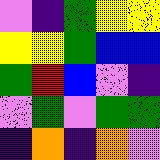[["violet", "indigo", "green", "yellow", "yellow"], ["yellow", "yellow", "green", "blue", "blue"], ["green", "red", "blue", "violet", "indigo"], ["violet", "green", "violet", "green", "green"], ["indigo", "orange", "indigo", "orange", "violet"]]